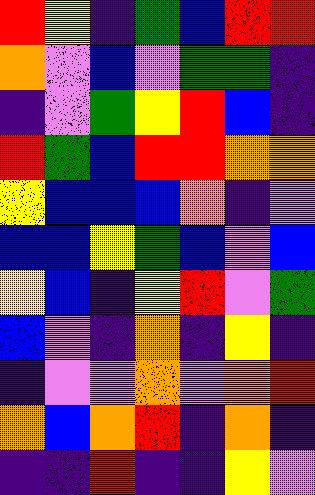[["red", "yellow", "indigo", "green", "blue", "red", "red"], ["orange", "violet", "blue", "violet", "green", "green", "indigo"], ["indigo", "violet", "green", "yellow", "red", "blue", "indigo"], ["red", "green", "blue", "red", "red", "orange", "orange"], ["yellow", "blue", "blue", "blue", "orange", "indigo", "violet"], ["blue", "blue", "yellow", "green", "blue", "violet", "blue"], ["yellow", "blue", "indigo", "yellow", "red", "violet", "green"], ["blue", "violet", "indigo", "orange", "indigo", "yellow", "indigo"], ["indigo", "violet", "violet", "orange", "violet", "orange", "red"], ["orange", "blue", "orange", "red", "indigo", "orange", "indigo"], ["indigo", "indigo", "red", "indigo", "indigo", "yellow", "violet"]]